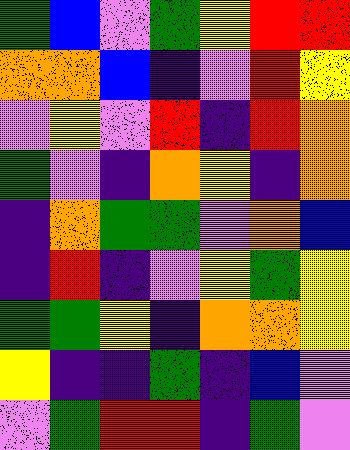[["green", "blue", "violet", "green", "yellow", "red", "red"], ["orange", "orange", "blue", "indigo", "violet", "red", "yellow"], ["violet", "yellow", "violet", "red", "indigo", "red", "orange"], ["green", "violet", "indigo", "orange", "yellow", "indigo", "orange"], ["indigo", "orange", "green", "green", "violet", "orange", "blue"], ["indigo", "red", "indigo", "violet", "yellow", "green", "yellow"], ["green", "green", "yellow", "indigo", "orange", "orange", "yellow"], ["yellow", "indigo", "indigo", "green", "indigo", "blue", "violet"], ["violet", "green", "red", "red", "indigo", "green", "violet"]]